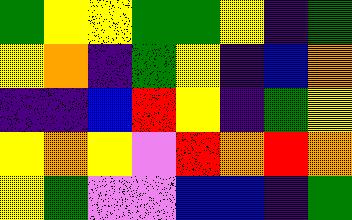[["green", "yellow", "yellow", "green", "green", "yellow", "indigo", "green"], ["yellow", "orange", "indigo", "green", "yellow", "indigo", "blue", "orange"], ["indigo", "indigo", "blue", "red", "yellow", "indigo", "green", "yellow"], ["yellow", "orange", "yellow", "violet", "red", "orange", "red", "orange"], ["yellow", "green", "violet", "violet", "blue", "blue", "indigo", "green"]]